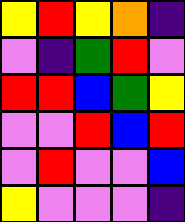[["yellow", "red", "yellow", "orange", "indigo"], ["violet", "indigo", "green", "red", "violet"], ["red", "red", "blue", "green", "yellow"], ["violet", "violet", "red", "blue", "red"], ["violet", "red", "violet", "violet", "blue"], ["yellow", "violet", "violet", "violet", "indigo"]]